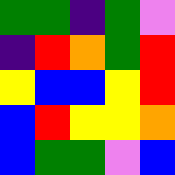[["green", "green", "indigo", "green", "violet"], ["indigo", "red", "orange", "green", "red"], ["yellow", "blue", "blue", "yellow", "red"], ["blue", "red", "yellow", "yellow", "orange"], ["blue", "green", "green", "violet", "blue"]]